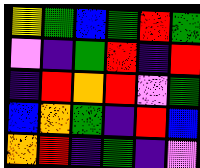[["yellow", "green", "blue", "green", "red", "green"], ["violet", "indigo", "green", "red", "indigo", "red"], ["indigo", "red", "orange", "red", "violet", "green"], ["blue", "orange", "green", "indigo", "red", "blue"], ["orange", "red", "indigo", "green", "indigo", "violet"]]